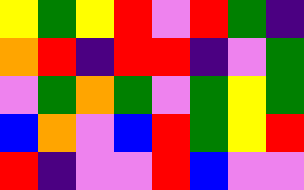[["yellow", "green", "yellow", "red", "violet", "red", "green", "indigo"], ["orange", "red", "indigo", "red", "red", "indigo", "violet", "green"], ["violet", "green", "orange", "green", "violet", "green", "yellow", "green"], ["blue", "orange", "violet", "blue", "red", "green", "yellow", "red"], ["red", "indigo", "violet", "violet", "red", "blue", "violet", "violet"]]